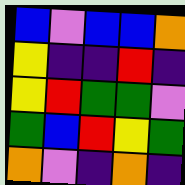[["blue", "violet", "blue", "blue", "orange"], ["yellow", "indigo", "indigo", "red", "indigo"], ["yellow", "red", "green", "green", "violet"], ["green", "blue", "red", "yellow", "green"], ["orange", "violet", "indigo", "orange", "indigo"]]